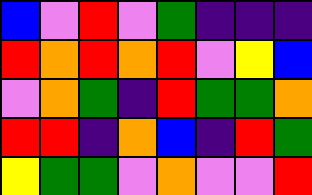[["blue", "violet", "red", "violet", "green", "indigo", "indigo", "indigo"], ["red", "orange", "red", "orange", "red", "violet", "yellow", "blue"], ["violet", "orange", "green", "indigo", "red", "green", "green", "orange"], ["red", "red", "indigo", "orange", "blue", "indigo", "red", "green"], ["yellow", "green", "green", "violet", "orange", "violet", "violet", "red"]]